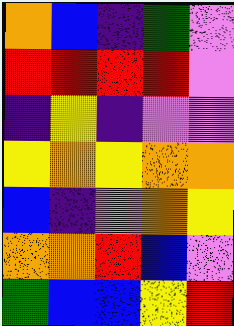[["orange", "blue", "indigo", "green", "violet"], ["red", "red", "red", "red", "violet"], ["indigo", "yellow", "indigo", "violet", "violet"], ["yellow", "orange", "yellow", "orange", "orange"], ["blue", "indigo", "violet", "orange", "yellow"], ["orange", "orange", "red", "blue", "violet"], ["green", "blue", "blue", "yellow", "red"]]